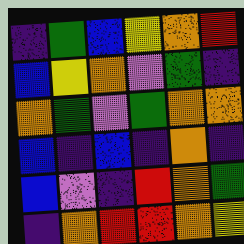[["indigo", "green", "blue", "yellow", "orange", "red"], ["blue", "yellow", "orange", "violet", "green", "indigo"], ["orange", "green", "violet", "green", "orange", "orange"], ["blue", "indigo", "blue", "indigo", "orange", "indigo"], ["blue", "violet", "indigo", "red", "orange", "green"], ["indigo", "orange", "red", "red", "orange", "yellow"]]